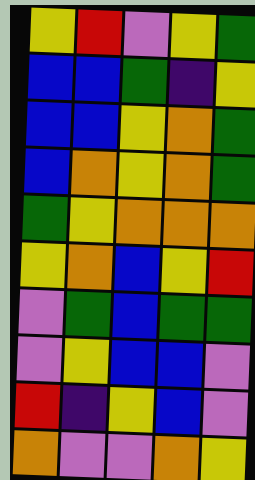[["yellow", "red", "violet", "yellow", "green"], ["blue", "blue", "green", "indigo", "yellow"], ["blue", "blue", "yellow", "orange", "green"], ["blue", "orange", "yellow", "orange", "green"], ["green", "yellow", "orange", "orange", "orange"], ["yellow", "orange", "blue", "yellow", "red"], ["violet", "green", "blue", "green", "green"], ["violet", "yellow", "blue", "blue", "violet"], ["red", "indigo", "yellow", "blue", "violet"], ["orange", "violet", "violet", "orange", "yellow"]]